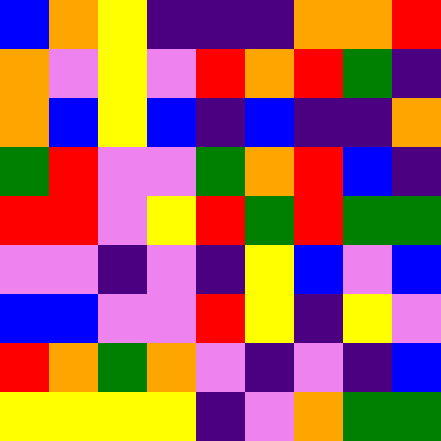[["blue", "orange", "yellow", "indigo", "indigo", "indigo", "orange", "orange", "red"], ["orange", "violet", "yellow", "violet", "red", "orange", "red", "green", "indigo"], ["orange", "blue", "yellow", "blue", "indigo", "blue", "indigo", "indigo", "orange"], ["green", "red", "violet", "violet", "green", "orange", "red", "blue", "indigo"], ["red", "red", "violet", "yellow", "red", "green", "red", "green", "green"], ["violet", "violet", "indigo", "violet", "indigo", "yellow", "blue", "violet", "blue"], ["blue", "blue", "violet", "violet", "red", "yellow", "indigo", "yellow", "violet"], ["red", "orange", "green", "orange", "violet", "indigo", "violet", "indigo", "blue"], ["yellow", "yellow", "yellow", "yellow", "indigo", "violet", "orange", "green", "green"]]